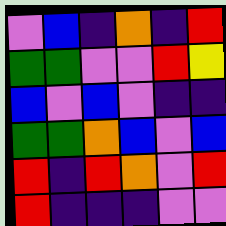[["violet", "blue", "indigo", "orange", "indigo", "red"], ["green", "green", "violet", "violet", "red", "yellow"], ["blue", "violet", "blue", "violet", "indigo", "indigo"], ["green", "green", "orange", "blue", "violet", "blue"], ["red", "indigo", "red", "orange", "violet", "red"], ["red", "indigo", "indigo", "indigo", "violet", "violet"]]